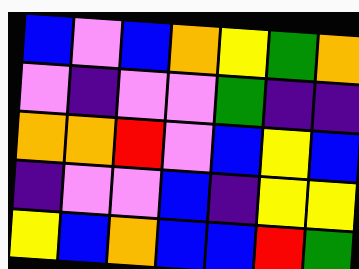[["blue", "violet", "blue", "orange", "yellow", "green", "orange"], ["violet", "indigo", "violet", "violet", "green", "indigo", "indigo"], ["orange", "orange", "red", "violet", "blue", "yellow", "blue"], ["indigo", "violet", "violet", "blue", "indigo", "yellow", "yellow"], ["yellow", "blue", "orange", "blue", "blue", "red", "green"]]